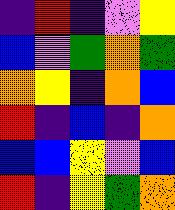[["indigo", "red", "indigo", "violet", "yellow"], ["blue", "violet", "green", "orange", "green"], ["orange", "yellow", "indigo", "orange", "blue"], ["red", "indigo", "blue", "indigo", "orange"], ["blue", "blue", "yellow", "violet", "blue"], ["red", "indigo", "yellow", "green", "orange"]]